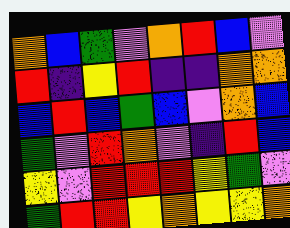[["orange", "blue", "green", "violet", "orange", "red", "blue", "violet"], ["red", "indigo", "yellow", "red", "indigo", "indigo", "orange", "orange"], ["blue", "red", "blue", "green", "blue", "violet", "orange", "blue"], ["green", "violet", "red", "orange", "violet", "indigo", "red", "blue"], ["yellow", "violet", "red", "red", "red", "yellow", "green", "violet"], ["green", "red", "red", "yellow", "orange", "yellow", "yellow", "orange"]]